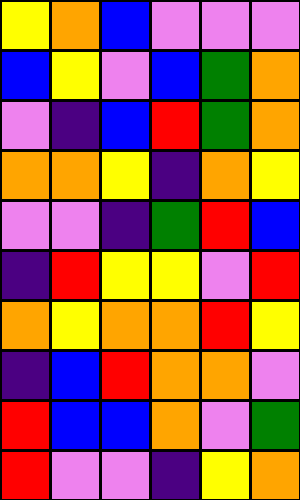[["yellow", "orange", "blue", "violet", "violet", "violet"], ["blue", "yellow", "violet", "blue", "green", "orange"], ["violet", "indigo", "blue", "red", "green", "orange"], ["orange", "orange", "yellow", "indigo", "orange", "yellow"], ["violet", "violet", "indigo", "green", "red", "blue"], ["indigo", "red", "yellow", "yellow", "violet", "red"], ["orange", "yellow", "orange", "orange", "red", "yellow"], ["indigo", "blue", "red", "orange", "orange", "violet"], ["red", "blue", "blue", "orange", "violet", "green"], ["red", "violet", "violet", "indigo", "yellow", "orange"]]